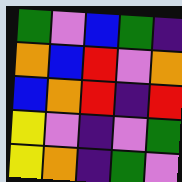[["green", "violet", "blue", "green", "indigo"], ["orange", "blue", "red", "violet", "orange"], ["blue", "orange", "red", "indigo", "red"], ["yellow", "violet", "indigo", "violet", "green"], ["yellow", "orange", "indigo", "green", "violet"]]